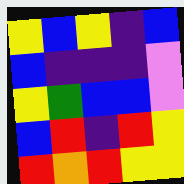[["yellow", "blue", "yellow", "indigo", "blue"], ["blue", "indigo", "indigo", "indigo", "violet"], ["yellow", "green", "blue", "blue", "violet"], ["blue", "red", "indigo", "red", "yellow"], ["red", "orange", "red", "yellow", "yellow"]]